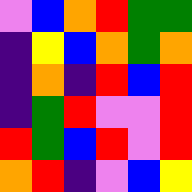[["violet", "blue", "orange", "red", "green", "green"], ["indigo", "yellow", "blue", "orange", "green", "orange"], ["indigo", "orange", "indigo", "red", "blue", "red"], ["indigo", "green", "red", "violet", "violet", "red"], ["red", "green", "blue", "red", "violet", "red"], ["orange", "red", "indigo", "violet", "blue", "yellow"]]